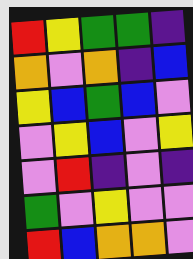[["red", "yellow", "green", "green", "indigo"], ["orange", "violet", "orange", "indigo", "blue"], ["yellow", "blue", "green", "blue", "violet"], ["violet", "yellow", "blue", "violet", "yellow"], ["violet", "red", "indigo", "violet", "indigo"], ["green", "violet", "yellow", "violet", "violet"], ["red", "blue", "orange", "orange", "violet"]]